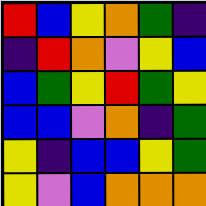[["red", "blue", "yellow", "orange", "green", "indigo"], ["indigo", "red", "orange", "violet", "yellow", "blue"], ["blue", "green", "yellow", "red", "green", "yellow"], ["blue", "blue", "violet", "orange", "indigo", "green"], ["yellow", "indigo", "blue", "blue", "yellow", "green"], ["yellow", "violet", "blue", "orange", "orange", "orange"]]